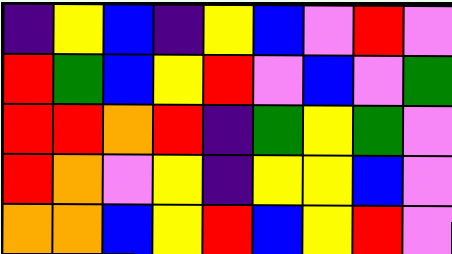[["indigo", "yellow", "blue", "indigo", "yellow", "blue", "violet", "red", "violet"], ["red", "green", "blue", "yellow", "red", "violet", "blue", "violet", "green"], ["red", "red", "orange", "red", "indigo", "green", "yellow", "green", "violet"], ["red", "orange", "violet", "yellow", "indigo", "yellow", "yellow", "blue", "violet"], ["orange", "orange", "blue", "yellow", "red", "blue", "yellow", "red", "violet"]]